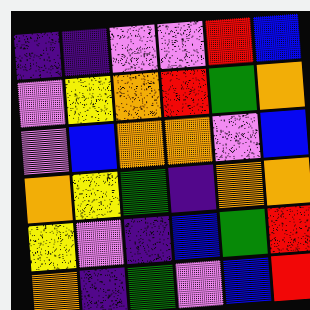[["indigo", "indigo", "violet", "violet", "red", "blue"], ["violet", "yellow", "orange", "red", "green", "orange"], ["violet", "blue", "orange", "orange", "violet", "blue"], ["orange", "yellow", "green", "indigo", "orange", "orange"], ["yellow", "violet", "indigo", "blue", "green", "red"], ["orange", "indigo", "green", "violet", "blue", "red"]]